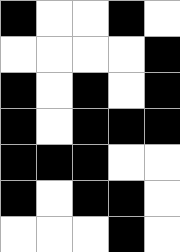[["black", "white", "white", "black", "white"], ["white", "white", "white", "white", "black"], ["black", "white", "black", "white", "black"], ["black", "white", "black", "black", "black"], ["black", "black", "black", "white", "white"], ["black", "white", "black", "black", "white"], ["white", "white", "white", "black", "white"]]